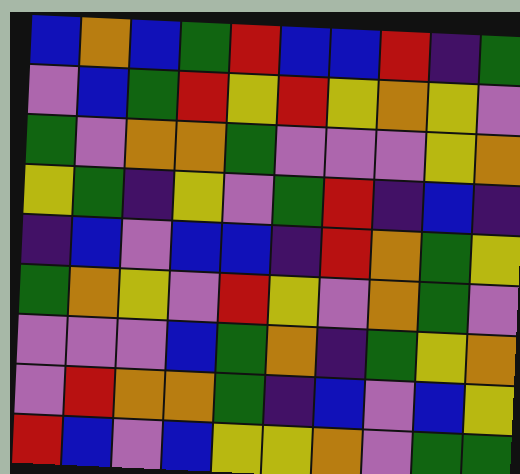[["blue", "orange", "blue", "green", "red", "blue", "blue", "red", "indigo", "green"], ["violet", "blue", "green", "red", "yellow", "red", "yellow", "orange", "yellow", "violet"], ["green", "violet", "orange", "orange", "green", "violet", "violet", "violet", "yellow", "orange"], ["yellow", "green", "indigo", "yellow", "violet", "green", "red", "indigo", "blue", "indigo"], ["indigo", "blue", "violet", "blue", "blue", "indigo", "red", "orange", "green", "yellow"], ["green", "orange", "yellow", "violet", "red", "yellow", "violet", "orange", "green", "violet"], ["violet", "violet", "violet", "blue", "green", "orange", "indigo", "green", "yellow", "orange"], ["violet", "red", "orange", "orange", "green", "indigo", "blue", "violet", "blue", "yellow"], ["red", "blue", "violet", "blue", "yellow", "yellow", "orange", "violet", "green", "green"]]